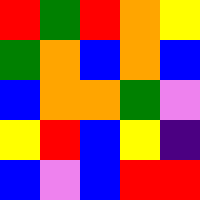[["red", "green", "red", "orange", "yellow"], ["green", "orange", "blue", "orange", "blue"], ["blue", "orange", "orange", "green", "violet"], ["yellow", "red", "blue", "yellow", "indigo"], ["blue", "violet", "blue", "red", "red"]]